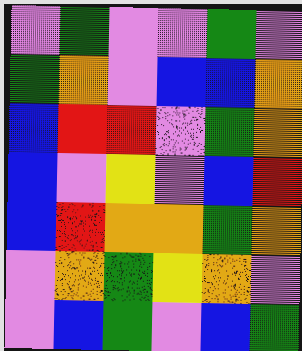[["violet", "green", "violet", "violet", "green", "violet"], ["green", "orange", "violet", "blue", "blue", "orange"], ["blue", "red", "red", "violet", "green", "orange"], ["blue", "violet", "yellow", "violet", "blue", "red"], ["blue", "red", "orange", "orange", "green", "orange"], ["violet", "orange", "green", "yellow", "orange", "violet"], ["violet", "blue", "green", "violet", "blue", "green"]]